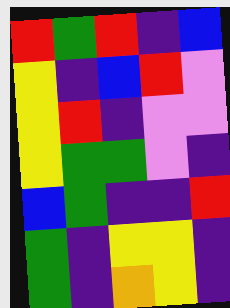[["red", "green", "red", "indigo", "blue"], ["yellow", "indigo", "blue", "red", "violet"], ["yellow", "red", "indigo", "violet", "violet"], ["yellow", "green", "green", "violet", "indigo"], ["blue", "green", "indigo", "indigo", "red"], ["green", "indigo", "yellow", "yellow", "indigo"], ["green", "indigo", "orange", "yellow", "indigo"]]